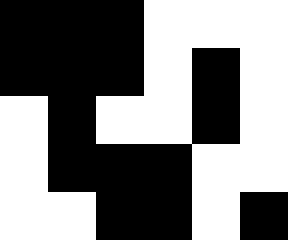[["black", "black", "black", "white", "white", "white"], ["black", "black", "black", "white", "black", "white"], ["white", "black", "white", "white", "black", "white"], ["white", "black", "black", "black", "white", "white"], ["white", "white", "black", "black", "white", "black"]]